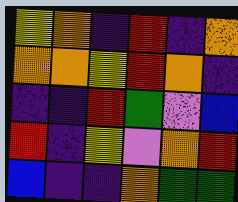[["yellow", "orange", "indigo", "red", "indigo", "orange"], ["orange", "orange", "yellow", "red", "orange", "indigo"], ["indigo", "indigo", "red", "green", "violet", "blue"], ["red", "indigo", "yellow", "violet", "orange", "red"], ["blue", "indigo", "indigo", "orange", "green", "green"]]